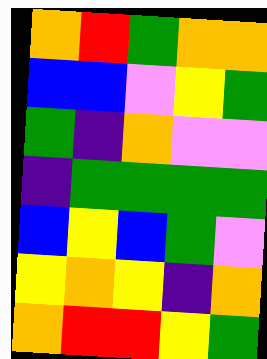[["orange", "red", "green", "orange", "orange"], ["blue", "blue", "violet", "yellow", "green"], ["green", "indigo", "orange", "violet", "violet"], ["indigo", "green", "green", "green", "green"], ["blue", "yellow", "blue", "green", "violet"], ["yellow", "orange", "yellow", "indigo", "orange"], ["orange", "red", "red", "yellow", "green"]]